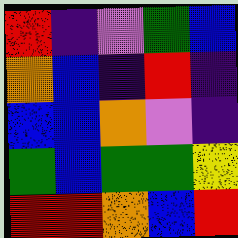[["red", "indigo", "violet", "green", "blue"], ["orange", "blue", "indigo", "red", "indigo"], ["blue", "blue", "orange", "violet", "indigo"], ["green", "blue", "green", "green", "yellow"], ["red", "red", "orange", "blue", "red"]]